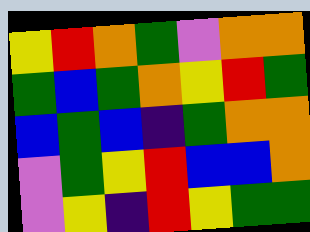[["yellow", "red", "orange", "green", "violet", "orange", "orange"], ["green", "blue", "green", "orange", "yellow", "red", "green"], ["blue", "green", "blue", "indigo", "green", "orange", "orange"], ["violet", "green", "yellow", "red", "blue", "blue", "orange"], ["violet", "yellow", "indigo", "red", "yellow", "green", "green"]]